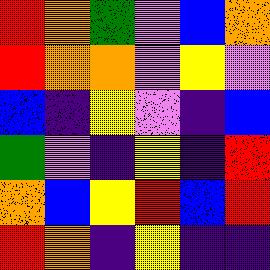[["red", "orange", "green", "violet", "blue", "orange"], ["red", "orange", "orange", "violet", "yellow", "violet"], ["blue", "indigo", "yellow", "violet", "indigo", "blue"], ["green", "violet", "indigo", "yellow", "indigo", "red"], ["orange", "blue", "yellow", "red", "blue", "red"], ["red", "orange", "indigo", "yellow", "indigo", "indigo"]]